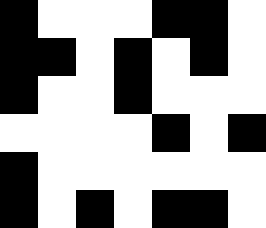[["black", "white", "white", "white", "black", "black", "white"], ["black", "black", "white", "black", "white", "black", "white"], ["black", "white", "white", "black", "white", "white", "white"], ["white", "white", "white", "white", "black", "white", "black"], ["black", "white", "white", "white", "white", "white", "white"], ["black", "white", "black", "white", "black", "black", "white"]]